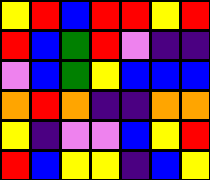[["yellow", "red", "blue", "red", "red", "yellow", "red"], ["red", "blue", "green", "red", "violet", "indigo", "indigo"], ["violet", "blue", "green", "yellow", "blue", "blue", "blue"], ["orange", "red", "orange", "indigo", "indigo", "orange", "orange"], ["yellow", "indigo", "violet", "violet", "blue", "yellow", "red"], ["red", "blue", "yellow", "yellow", "indigo", "blue", "yellow"]]